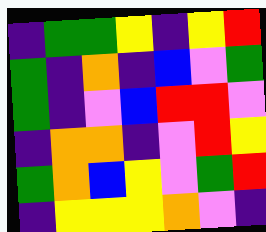[["indigo", "green", "green", "yellow", "indigo", "yellow", "red"], ["green", "indigo", "orange", "indigo", "blue", "violet", "green"], ["green", "indigo", "violet", "blue", "red", "red", "violet"], ["indigo", "orange", "orange", "indigo", "violet", "red", "yellow"], ["green", "orange", "blue", "yellow", "violet", "green", "red"], ["indigo", "yellow", "yellow", "yellow", "orange", "violet", "indigo"]]